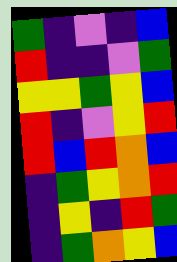[["green", "indigo", "violet", "indigo", "blue"], ["red", "indigo", "indigo", "violet", "green"], ["yellow", "yellow", "green", "yellow", "blue"], ["red", "indigo", "violet", "yellow", "red"], ["red", "blue", "red", "orange", "blue"], ["indigo", "green", "yellow", "orange", "red"], ["indigo", "yellow", "indigo", "red", "green"], ["indigo", "green", "orange", "yellow", "blue"]]